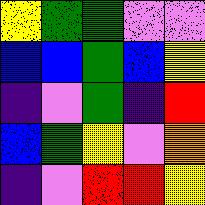[["yellow", "green", "green", "violet", "violet"], ["blue", "blue", "green", "blue", "yellow"], ["indigo", "violet", "green", "indigo", "red"], ["blue", "green", "yellow", "violet", "orange"], ["indigo", "violet", "red", "red", "yellow"]]